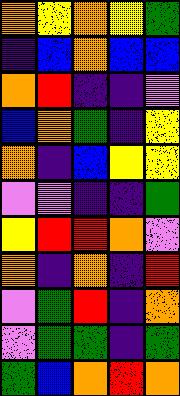[["orange", "yellow", "orange", "yellow", "green"], ["indigo", "blue", "orange", "blue", "blue"], ["orange", "red", "indigo", "indigo", "violet"], ["blue", "orange", "green", "indigo", "yellow"], ["orange", "indigo", "blue", "yellow", "yellow"], ["violet", "violet", "indigo", "indigo", "green"], ["yellow", "red", "red", "orange", "violet"], ["orange", "indigo", "orange", "indigo", "red"], ["violet", "green", "red", "indigo", "orange"], ["violet", "green", "green", "indigo", "green"], ["green", "blue", "orange", "red", "orange"]]